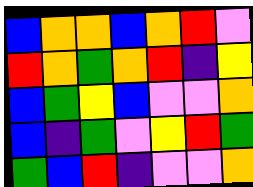[["blue", "orange", "orange", "blue", "orange", "red", "violet"], ["red", "orange", "green", "orange", "red", "indigo", "yellow"], ["blue", "green", "yellow", "blue", "violet", "violet", "orange"], ["blue", "indigo", "green", "violet", "yellow", "red", "green"], ["green", "blue", "red", "indigo", "violet", "violet", "orange"]]